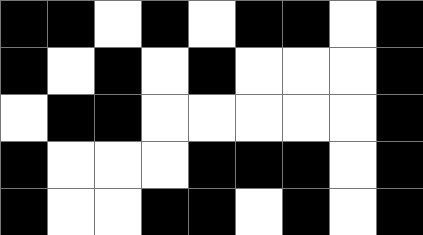[["black", "black", "white", "black", "white", "black", "black", "white", "black"], ["black", "white", "black", "white", "black", "white", "white", "white", "black"], ["white", "black", "black", "white", "white", "white", "white", "white", "black"], ["black", "white", "white", "white", "black", "black", "black", "white", "black"], ["black", "white", "white", "black", "black", "white", "black", "white", "black"]]